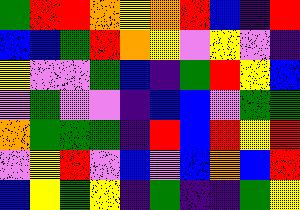[["green", "red", "red", "orange", "yellow", "orange", "red", "blue", "indigo", "red"], ["blue", "blue", "green", "red", "orange", "yellow", "violet", "yellow", "violet", "indigo"], ["yellow", "violet", "violet", "green", "blue", "indigo", "green", "red", "yellow", "blue"], ["violet", "green", "violet", "violet", "indigo", "blue", "blue", "violet", "green", "green"], ["orange", "green", "green", "green", "indigo", "red", "blue", "red", "yellow", "red"], ["violet", "yellow", "red", "violet", "blue", "violet", "blue", "orange", "blue", "red"], ["blue", "yellow", "green", "yellow", "indigo", "green", "indigo", "indigo", "green", "yellow"]]